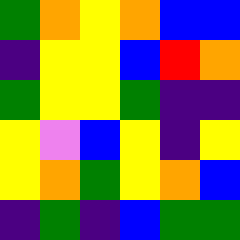[["green", "orange", "yellow", "orange", "blue", "blue"], ["indigo", "yellow", "yellow", "blue", "red", "orange"], ["green", "yellow", "yellow", "green", "indigo", "indigo"], ["yellow", "violet", "blue", "yellow", "indigo", "yellow"], ["yellow", "orange", "green", "yellow", "orange", "blue"], ["indigo", "green", "indigo", "blue", "green", "green"]]